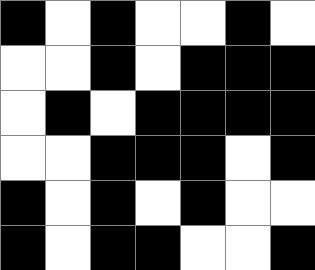[["black", "white", "black", "white", "white", "black", "white"], ["white", "white", "black", "white", "black", "black", "black"], ["white", "black", "white", "black", "black", "black", "black"], ["white", "white", "black", "black", "black", "white", "black"], ["black", "white", "black", "white", "black", "white", "white"], ["black", "white", "black", "black", "white", "white", "black"]]